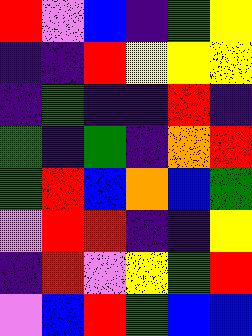[["red", "violet", "blue", "indigo", "green", "yellow"], ["indigo", "indigo", "red", "yellow", "yellow", "yellow"], ["indigo", "green", "indigo", "indigo", "red", "indigo"], ["green", "indigo", "green", "indigo", "orange", "red"], ["green", "red", "blue", "orange", "blue", "green"], ["violet", "red", "red", "indigo", "indigo", "yellow"], ["indigo", "red", "violet", "yellow", "green", "red"], ["violet", "blue", "red", "green", "blue", "blue"]]